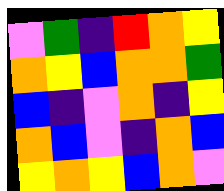[["violet", "green", "indigo", "red", "orange", "yellow"], ["orange", "yellow", "blue", "orange", "orange", "green"], ["blue", "indigo", "violet", "orange", "indigo", "yellow"], ["orange", "blue", "violet", "indigo", "orange", "blue"], ["yellow", "orange", "yellow", "blue", "orange", "violet"]]